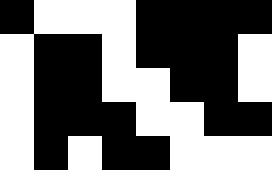[["black", "white", "white", "white", "black", "black", "black", "black"], ["white", "black", "black", "white", "black", "black", "black", "white"], ["white", "black", "black", "white", "white", "black", "black", "white"], ["white", "black", "black", "black", "white", "white", "black", "black"], ["white", "black", "white", "black", "black", "white", "white", "white"]]